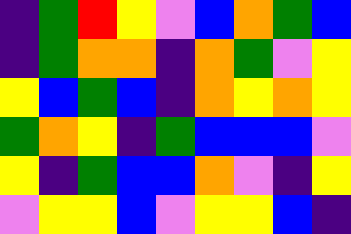[["indigo", "green", "red", "yellow", "violet", "blue", "orange", "green", "blue"], ["indigo", "green", "orange", "orange", "indigo", "orange", "green", "violet", "yellow"], ["yellow", "blue", "green", "blue", "indigo", "orange", "yellow", "orange", "yellow"], ["green", "orange", "yellow", "indigo", "green", "blue", "blue", "blue", "violet"], ["yellow", "indigo", "green", "blue", "blue", "orange", "violet", "indigo", "yellow"], ["violet", "yellow", "yellow", "blue", "violet", "yellow", "yellow", "blue", "indigo"]]